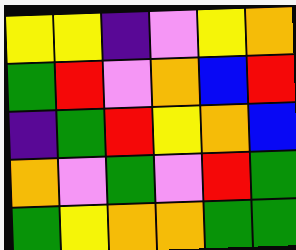[["yellow", "yellow", "indigo", "violet", "yellow", "orange"], ["green", "red", "violet", "orange", "blue", "red"], ["indigo", "green", "red", "yellow", "orange", "blue"], ["orange", "violet", "green", "violet", "red", "green"], ["green", "yellow", "orange", "orange", "green", "green"]]